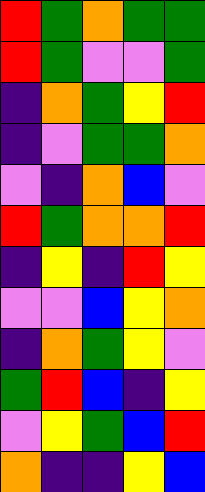[["red", "green", "orange", "green", "green"], ["red", "green", "violet", "violet", "green"], ["indigo", "orange", "green", "yellow", "red"], ["indigo", "violet", "green", "green", "orange"], ["violet", "indigo", "orange", "blue", "violet"], ["red", "green", "orange", "orange", "red"], ["indigo", "yellow", "indigo", "red", "yellow"], ["violet", "violet", "blue", "yellow", "orange"], ["indigo", "orange", "green", "yellow", "violet"], ["green", "red", "blue", "indigo", "yellow"], ["violet", "yellow", "green", "blue", "red"], ["orange", "indigo", "indigo", "yellow", "blue"]]